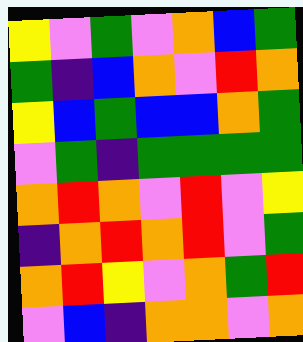[["yellow", "violet", "green", "violet", "orange", "blue", "green"], ["green", "indigo", "blue", "orange", "violet", "red", "orange"], ["yellow", "blue", "green", "blue", "blue", "orange", "green"], ["violet", "green", "indigo", "green", "green", "green", "green"], ["orange", "red", "orange", "violet", "red", "violet", "yellow"], ["indigo", "orange", "red", "orange", "red", "violet", "green"], ["orange", "red", "yellow", "violet", "orange", "green", "red"], ["violet", "blue", "indigo", "orange", "orange", "violet", "orange"]]